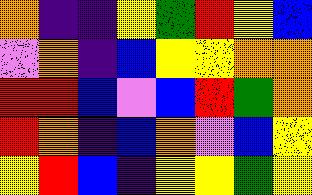[["orange", "indigo", "indigo", "yellow", "green", "red", "yellow", "blue"], ["violet", "orange", "indigo", "blue", "yellow", "yellow", "orange", "orange"], ["red", "red", "blue", "violet", "blue", "red", "green", "orange"], ["red", "orange", "indigo", "blue", "orange", "violet", "blue", "yellow"], ["yellow", "red", "blue", "indigo", "yellow", "yellow", "green", "yellow"]]